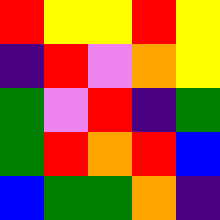[["red", "yellow", "yellow", "red", "yellow"], ["indigo", "red", "violet", "orange", "yellow"], ["green", "violet", "red", "indigo", "green"], ["green", "red", "orange", "red", "blue"], ["blue", "green", "green", "orange", "indigo"]]